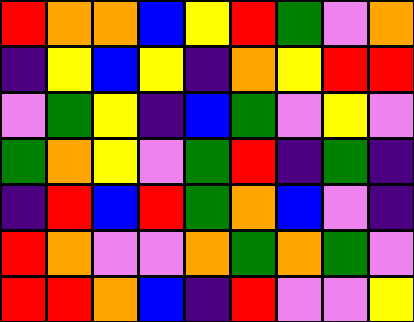[["red", "orange", "orange", "blue", "yellow", "red", "green", "violet", "orange"], ["indigo", "yellow", "blue", "yellow", "indigo", "orange", "yellow", "red", "red"], ["violet", "green", "yellow", "indigo", "blue", "green", "violet", "yellow", "violet"], ["green", "orange", "yellow", "violet", "green", "red", "indigo", "green", "indigo"], ["indigo", "red", "blue", "red", "green", "orange", "blue", "violet", "indigo"], ["red", "orange", "violet", "violet", "orange", "green", "orange", "green", "violet"], ["red", "red", "orange", "blue", "indigo", "red", "violet", "violet", "yellow"]]